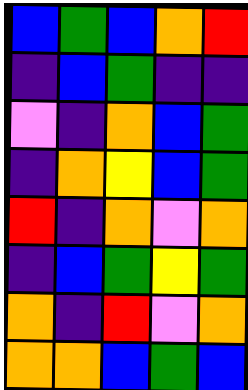[["blue", "green", "blue", "orange", "red"], ["indigo", "blue", "green", "indigo", "indigo"], ["violet", "indigo", "orange", "blue", "green"], ["indigo", "orange", "yellow", "blue", "green"], ["red", "indigo", "orange", "violet", "orange"], ["indigo", "blue", "green", "yellow", "green"], ["orange", "indigo", "red", "violet", "orange"], ["orange", "orange", "blue", "green", "blue"]]